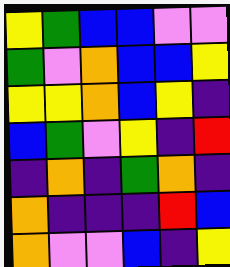[["yellow", "green", "blue", "blue", "violet", "violet"], ["green", "violet", "orange", "blue", "blue", "yellow"], ["yellow", "yellow", "orange", "blue", "yellow", "indigo"], ["blue", "green", "violet", "yellow", "indigo", "red"], ["indigo", "orange", "indigo", "green", "orange", "indigo"], ["orange", "indigo", "indigo", "indigo", "red", "blue"], ["orange", "violet", "violet", "blue", "indigo", "yellow"]]